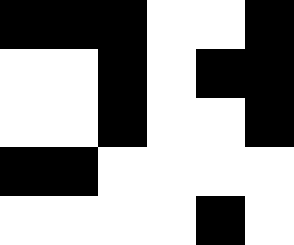[["black", "black", "black", "white", "white", "black"], ["white", "white", "black", "white", "black", "black"], ["white", "white", "black", "white", "white", "black"], ["black", "black", "white", "white", "white", "white"], ["white", "white", "white", "white", "black", "white"]]